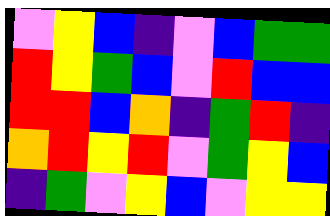[["violet", "yellow", "blue", "indigo", "violet", "blue", "green", "green"], ["red", "yellow", "green", "blue", "violet", "red", "blue", "blue"], ["red", "red", "blue", "orange", "indigo", "green", "red", "indigo"], ["orange", "red", "yellow", "red", "violet", "green", "yellow", "blue"], ["indigo", "green", "violet", "yellow", "blue", "violet", "yellow", "yellow"]]